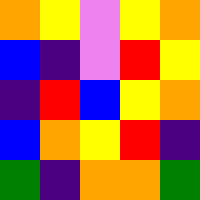[["orange", "yellow", "violet", "yellow", "orange"], ["blue", "indigo", "violet", "red", "yellow"], ["indigo", "red", "blue", "yellow", "orange"], ["blue", "orange", "yellow", "red", "indigo"], ["green", "indigo", "orange", "orange", "green"]]